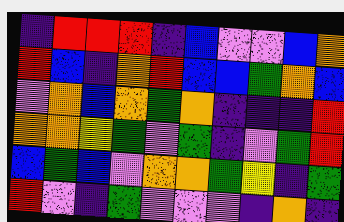[["indigo", "red", "red", "red", "indigo", "blue", "violet", "violet", "blue", "orange"], ["red", "blue", "indigo", "orange", "red", "blue", "blue", "green", "orange", "blue"], ["violet", "orange", "blue", "orange", "green", "orange", "indigo", "indigo", "indigo", "red"], ["orange", "orange", "yellow", "green", "violet", "green", "indigo", "violet", "green", "red"], ["blue", "green", "blue", "violet", "orange", "orange", "green", "yellow", "indigo", "green"], ["red", "violet", "indigo", "green", "violet", "violet", "violet", "indigo", "orange", "indigo"]]